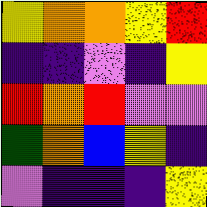[["yellow", "orange", "orange", "yellow", "red"], ["indigo", "indigo", "violet", "indigo", "yellow"], ["red", "orange", "red", "violet", "violet"], ["green", "orange", "blue", "yellow", "indigo"], ["violet", "indigo", "indigo", "indigo", "yellow"]]